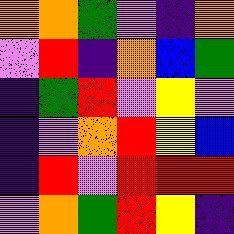[["orange", "orange", "green", "violet", "indigo", "orange"], ["violet", "red", "indigo", "orange", "blue", "green"], ["indigo", "green", "red", "violet", "yellow", "violet"], ["indigo", "violet", "orange", "red", "yellow", "blue"], ["indigo", "red", "violet", "red", "red", "red"], ["violet", "orange", "green", "red", "yellow", "indigo"]]